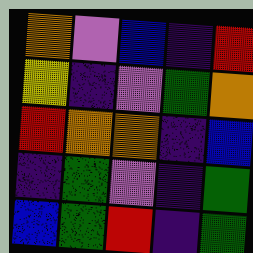[["orange", "violet", "blue", "indigo", "red"], ["yellow", "indigo", "violet", "green", "orange"], ["red", "orange", "orange", "indigo", "blue"], ["indigo", "green", "violet", "indigo", "green"], ["blue", "green", "red", "indigo", "green"]]